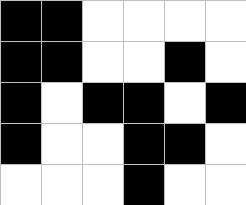[["black", "black", "white", "white", "white", "white"], ["black", "black", "white", "white", "black", "white"], ["black", "white", "black", "black", "white", "black"], ["black", "white", "white", "black", "black", "white"], ["white", "white", "white", "black", "white", "white"]]